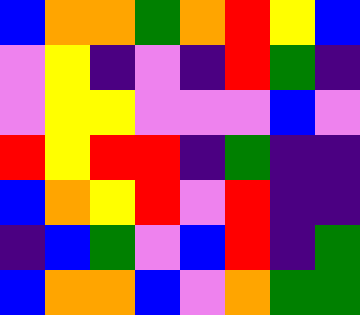[["blue", "orange", "orange", "green", "orange", "red", "yellow", "blue"], ["violet", "yellow", "indigo", "violet", "indigo", "red", "green", "indigo"], ["violet", "yellow", "yellow", "violet", "violet", "violet", "blue", "violet"], ["red", "yellow", "red", "red", "indigo", "green", "indigo", "indigo"], ["blue", "orange", "yellow", "red", "violet", "red", "indigo", "indigo"], ["indigo", "blue", "green", "violet", "blue", "red", "indigo", "green"], ["blue", "orange", "orange", "blue", "violet", "orange", "green", "green"]]